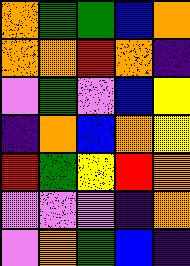[["orange", "green", "green", "blue", "orange"], ["orange", "orange", "red", "orange", "indigo"], ["violet", "green", "violet", "blue", "yellow"], ["indigo", "orange", "blue", "orange", "yellow"], ["red", "green", "yellow", "red", "orange"], ["violet", "violet", "violet", "indigo", "orange"], ["violet", "orange", "green", "blue", "indigo"]]